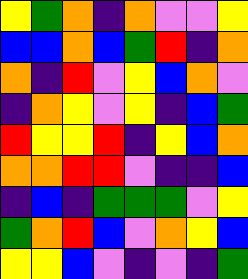[["yellow", "green", "orange", "indigo", "orange", "violet", "violet", "yellow"], ["blue", "blue", "orange", "blue", "green", "red", "indigo", "orange"], ["orange", "indigo", "red", "violet", "yellow", "blue", "orange", "violet"], ["indigo", "orange", "yellow", "violet", "yellow", "indigo", "blue", "green"], ["red", "yellow", "yellow", "red", "indigo", "yellow", "blue", "orange"], ["orange", "orange", "red", "red", "violet", "indigo", "indigo", "blue"], ["indigo", "blue", "indigo", "green", "green", "green", "violet", "yellow"], ["green", "orange", "red", "blue", "violet", "orange", "yellow", "blue"], ["yellow", "yellow", "blue", "violet", "indigo", "violet", "indigo", "green"]]